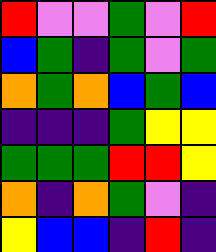[["red", "violet", "violet", "green", "violet", "red"], ["blue", "green", "indigo", "green", "violet", "green"], ["orange", "green", "orange", "blue", "green", "blue"], ["indigo", "indigo", "indigo", "green", "yellow", "yellow"], ["green", "green", "green", "red", "red", "yellow"], ["orange", "indigo", "orange", "green", "violet", "indigo"], ["yellow", "blue", "blue", "indigo", "red", "indigo"]]